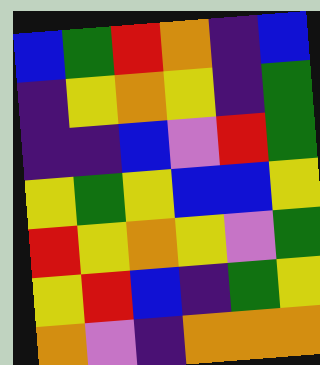[["blue", "green", "red", "orange", "indigo", "blue"], ["indigo", "yellow", "orange", "yellow", "indigo", "green"], ["indigo", "indigo", "blue", "violet", "red", "green"], ["yellow", "green", "yellow", "blue", "blue", "yellow"], ["red", "yellow", "orange", "yellow", "violet", "green"], ["yellow", "red", "blue", "indigo", "green", "yellow"], ["orange", "violet", "indigo", "orange", "orange", "orange"]]